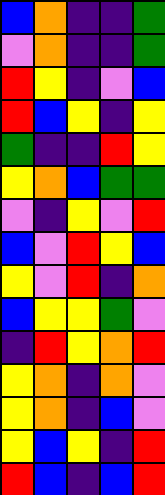[["blue", "orange", "indigo", "indigo", "green"], ["violet", "orange", "indigo", "indigo", "green"], ["red", "yellow", "indigo", "violet", "blue"], ["red", "blue", "yellow", "indigo", "yellow"], ["green", "indigo", "indigo", "red", "yellow"], ["yellow", "orange", "blue", "green", "green"], ["violet", "indigo", "yellow", "violet", "red"], ["blue", "violet", "red", "yellow", "blue"], ["yellow", "violet", "red", "indigo", "orange"], ["blue", "yellow", "yellow", "green", "violet"], ["indigo", "red", "yellow", "orange", "red"], ["yellow", "orange", "indigo", "orange", "violet"], ["yellow", "orange", "indigo", "blue", "violet"], ["yellow", "blue", "yellow", "indigo", "red"], ["red", "blue", "indigo", "blue", "red"]]